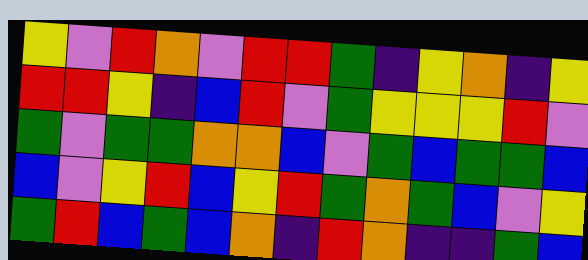[["yellow", "violet", "red", "orange", "violet", "red", "red", "green", "indigo", "yellow", "orange", "indigo", "yellow"], ["red", "red", "yellow", "indigo", "blue", "red", "violet", "green", "yellow", "yellow", "yellow", "red", "violet"], ["green", "violet", "green", "green", "orange", "orange", "blue", "violet", "green", "blue", "green", "green", "blue"], ["blue", "violet", "yellow", "red", "blue", "yellow", "red", "green", "orange", "green", "blue", "violet", "yellow"], ["green", "red", "blue", "green", "blue", "orange", "indigo", "red", "orange", "indigo", "indigo", "green", "blue"]]